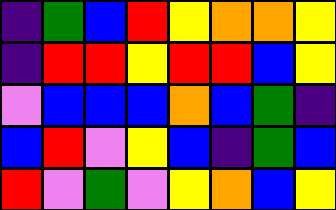[["indigo", "green", "blue", "red", "yellow", "orange", "orange", "yellow"], ["indigo", "red", "red", "yellow", "red", "red", "blue", "yellow"], ["violet", "blue", "blue", "blue", "orange", "blue", "green", "indigo"], ["blue", "red", "violet", "yellow", "blue", "indigo", "green", "blue"], ["red", "violet", "green", "violet", "yellow", "orange", "blue", "yellow"]]